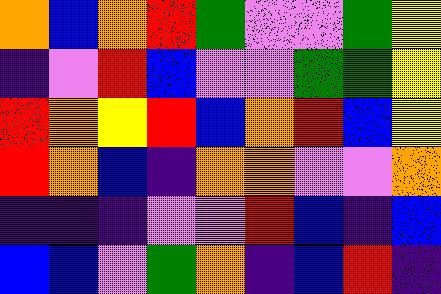[["orange", "blue", "orange", "red", "green", "violet", "violet", "green", "yellow"], ["indigo", "violet", "red", "blue", "violet", "violet", "green", "green", "yellow"], ["red", "orange", "yellow", "red", "blue", "orange", "red", "blue", "yellow"], ["red", "orange", "blue", "indigo", "orange", "orange", "violet", "violet", "orange"], ["indigo", "indigo", "indigo", "violet", "violet", "red", "blue", "indigo", "blue"], ["blue", "blue", "violet", "green", "orange", "indigo", "blue", "red", "indigo"]]